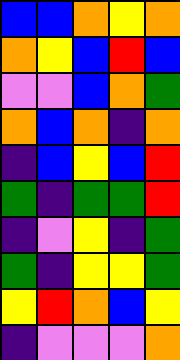[["blue", "blue", "orange", "yellow", "orange"], ["orange", "yellow", "blue", "red", "blue"], ["violet", "violet", "blue", "orange", "green"], ["orange", "blue", "orange", "indigo", "orange"], ["indigo", "blue", "yellow", "blue", "red"], ["green", "indigo", "green", "green", "red"], ["indigo", "violet", "yellow", "indigo", "green"], ["green", "indigo", "yellow", "yellow", "green"], ["yellow", "red", "orange", "blue", "yellow"], ["indigo", "violet", "violet", "violet", "orange"]]